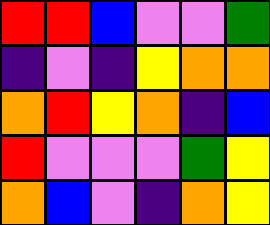[["red", "red", "blue", "violet", "violet", "green"], ["indigo", "violet", "indigo", "yellow", "orange", "orange"], ["orange", "red", "yellow", "orange", "indigo", "blue"], ["red", "violet", "violet", "violet", "green", "yellow"], ["orange", "blue", "violet", "indigo", "orange", "yellow"]]